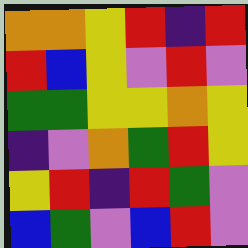[["orange", "orange", "yellow", "red", "indigo", "red"], ["red", "blue", "yellow", "violet", "red", "violet"], ["green", "green", "yellow", "yellow", "orange", "yellow"], ["indigo", "violet", "orange", "green", "red", "yellow"], ["yellow", "red", "indigo", "red", "green", "violet"], ["blue", "green", "violet", "blue", "red", "violet"]]